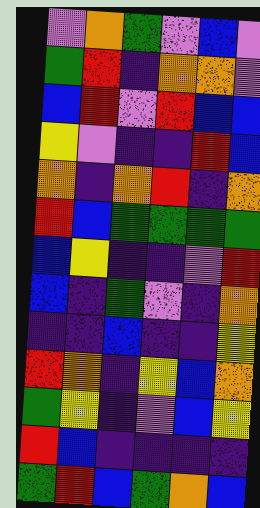[["violet", "orange", "green", "violet", "blue", "violet"], ["green", "red", "indigo", "orange", "orange", "violet"], ["blue", "red", "violet", "red", "blue", "blue"], ["yellow", "violet", "indigo", "indigo", "red", "blue"], ["orange", "indigo", "orange", "red", "indigo", "orange"], ["red", "blue", "green", "green", "green", "green"], ["blue", "yellow", "indigo", "indigo", "violet", "red"], ["blue", "indigo", "green", "violet", "indigo", "orange"], ["indigo", "indigo", "blue", "indigo", "indigo", "yellow"], ["red", "orange", "indigo", "yellow", "blue", "orange"], ["green", "yellow", "indigo", "violet", "blue", "yellow"], ["red", "blue", "indigo", "indigo", "indigo", "indigo"], ["green", "red", "blue", "green", "orange", "blue"]]